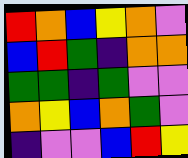[["red", "orange", "blue", "yellow", "orange", "violet"], ["blue", "red", "green", "indigo", "orange", "orange"], ["green", "green", "indigo", "green", "violet", "violet"], ["orange", "yellow", "blue", "orange", "green", "violet"], ["indigo", "violet", "violet", "blue", "red", "yellow"]]